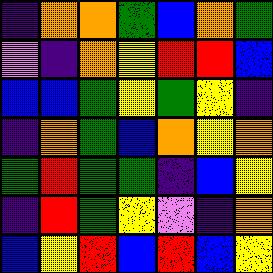[["indigo", "orange", "orange", "green", "blue", "orange", "green"], ["violet", "indigo", "orange", "yellow", "red", "red", "blue"], ["blue", "blue", "green", "yellow", "green", "yellow", "indigo"], ["indigo", "orange", "green", "blue", "orange", "yellow", "orange"], ["green", "red", "green", "green", "indigo", "blue", "yellow"], ["indigo", "red", "green", "yellow", "violet", "indigo", "orange"], ["blue", "yellow", "red", "blue", "red", "blue", "yellow"]]